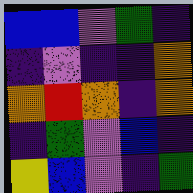[["blue", "blue", "violet", "green", "indigo"], ["indigo", "violet", "indigo", "indigo", "orange"], ["orange", "red", "orange", "indigo", "orange"], ["indigo", "green", "violet", "blue", "indigo"], ["yellow", "blue", "violet", "indigo", "green"]]